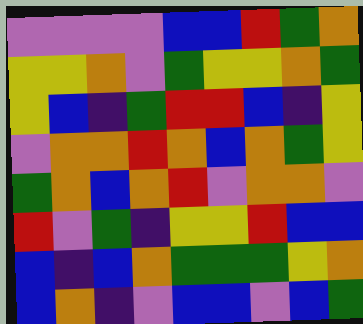[["violet", "violet", "violet", "violet", "blue", "blue", "red", "green", "orange"], ["yellow", "yellow", "orange", "violet", "green", "yellow", "yellow", "orange", "green"], ["yellow", "blue", "indigo", "green", "red", "red", "blue", "indigo", "yellow"], ["violet", "orange", "orange", "red", "orange", "blue", "orange", "green", "yellow"], ["green", "orange", "blue", "orange", "red", "violet", "orange", "orange", "violet"], ["red", "violet", "green", "indigo", "yellow", "yellow", "red", "blue", "blue"], ["blue", "indigo", "blue", "orange", "green", "green", "green", "yellow", "orange"], ["blue", "orange", "indigo", "violet", "blue", "blue", "violet", "blue", "green"]]